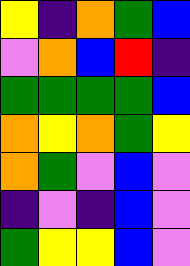[["yellow", "indigo", "orange", "green", "blue"], ["violet", "orange", "blue", "red", "indigo"], ["green", "green", "green", "green", "blue"], ["orange", "yellow", "orange", "green", "yellow"], ["orange", "green", "violet", "blue", "violet"], ["indigo", "violet", "indigo", "blue", "violet"], ["green", "yellow", "yellow", "blue", "violet"]]